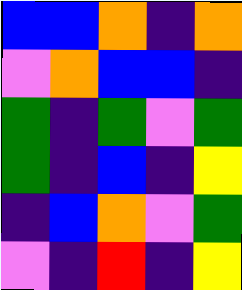[["blue", "blue", "orange", "indigo", "orange"], ["violet", "orange", "blue", "blue", "indigo"], ["green", "indigo", "green", "violet", "green"], ["green", "indigo", "blue", "indigo", "yellow"], ["indigo", "blue", "orange", "violet", "green"], ["violet", "indigo", "red", "indigo", "yellow"]]